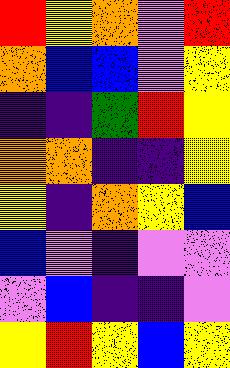[["red", "yellow", "orange", "violet", "red"], ["orange", "blue", "blue", "violet", "yellow"], ["indigo", "indigo", "green", "red", "yellow"], ["orange", "orange", "indigo", "indigo", "yellow"], ["yellow", "indigo", "orange", "yellow", "blue"], ["blue", "violet", "indigo", "violet", "violet"], ["violet", "blue", "indigo", "indigo", "violet"], ["yellow", "red", "yellow", "blue", "yellow"]]